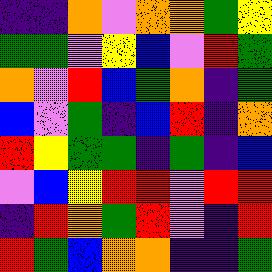[["indigo", "indigo", "orange", "violet", "orange", "orange", "green", "yellow"], ["green", "green", "violet", "yellow", "blue", "violet", "red", "green"], ["orange", "violet", "red", "blue", "green", "orange", "indigo", "green"], ["blue", "violet", "green", "indigo", "blue", "red", "indigo", "orange"], ["red", "yellow", "green", "green", "indigo", "green", "indigo", "blue"], ["violet", "blue", "yellow", "red", "red", "violet", "red", "red"], ["indigo", "red", "orange", "green", "red", "violet", "indigo", "red"], ["red", "green", "blue", "orange", "orange", "indigo", "indigo", "green"]]